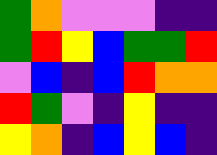[["green", "orange", "violet", "violet", "violet", "indigo", "indigo"], ["green", "red", "yellow", "blue", "green", "green", "red"], ["violet", "blue", "indigo", "blue", "red", "orange", "orange"], ["red", "green", "violet", "indigo", "yellow", "indigo", "indigo"], ["yellow", "orange", "indigo", "blue", "yellow", "blue", "indigo"]]